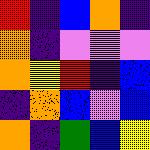[["red", "indigo", "blue", "orange", "indigo"], ["orange", "indigo", "violet", "violet", "violet"], ["orange", "yellow", "red", "indigo", "blue"], ["indigo", "orange", "blue", "violet", "blue"], ["orange", "indigo", "green", "blue", "yellow"]]